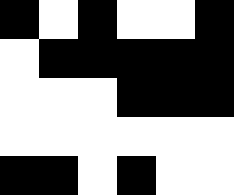[["black", "white", "black", "white", "white", "black"], ["white", "black", "black", "black", "black", "black"], ["white", "white", "white", "black", "black", "black"], ["white", "white", "white", "white", "white", "white"], ["black", "black", "white", "black", "white", "white"]]